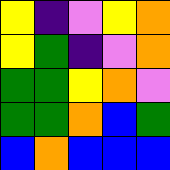[["yellow", "indigo", "violet", "yellow", "orange"], ["yellow", "green", "indigo", "violet", "orange"], ["green", "green", "yellow", "orange", "violet"], ["green", "green", "orange", "blue", "green"], ["blue", "orange", "blue", "blue", "blue"]]